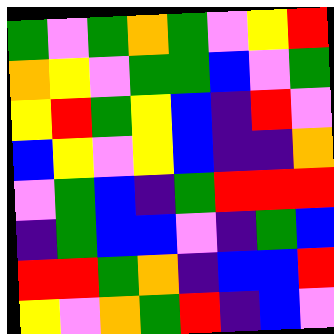[["green", "violet", "green", "orange", "green", "violet", "yellow", "red"], ["orange", "yellow", "violet", "green", "green", "blue", "violet", "green"], ["yellow", "red", "green", "yellow", "blue", "indigo", "red", "violet"], ["blue", "yellow", "violet", "yellow", "blue", "indigo", "indigo", "orange"], ["violet", "green", "blue", "indigo", "green", "red", "red", "red"], ["indigo", "green", "blue", "blue", "violet", "indigo", "green", "blue"], ["red", "red", "green", "orange", "indigo", "blue", "blue", "red"], ["yellow", "violet", "orange", "green", "red", "indigo", "blue", "violet"]]